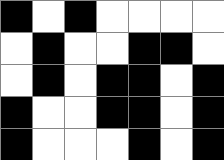[["black", "white", "black", "white", "white", "white", "white"], ["white", "black", "white", "white", "black", "black", "white"], ["white", "black", "white", "black", "black", "white", "black"], ["black", "white", "white", "black", "black", "white", "black"], ["black", "white", "white", "white", "black", "white", "black"]]